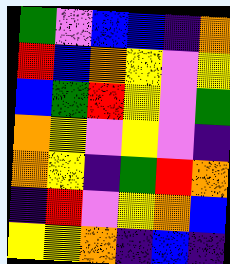[["green", "violet", "blue", "blue", "indigo", "orange"], ["red", "blue", "orange", "yellow", "violet", "yellow"], ["blue", "green", "red", "yellow", "violet", "green"], ["orange", "yellow", "violet", "yellow", "violet", "indigo"], ["orange", "yellow", "indigo", "green", "red", "orange"], ["indigo", "red", "violet", "yellow", "orange", "blue"], ["yellow", "yellow", "orange", "indigo", "blue", "indigo"]]